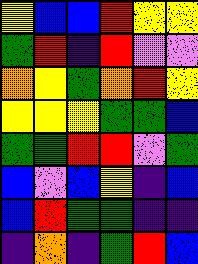[["yellow", "blue", "blue", "red", "yellow", "yellow"], ["green", "red", "indigo", "red", "violet", "violet"], ["orange", "yellow", "green", "orange", "red", "yellow"], ["yellow", "yellow", "yellow", "green", "green", "blue"], ["green", "green", "red", "red", "violet", "green"], ["blue", "violet", "blue", "yellow", "indigo", "blue"], ["blue", "red", "green", "green", "indigo", "indigo"], ["indigo", "orange", "indigo", "green", "red", "blue"]]